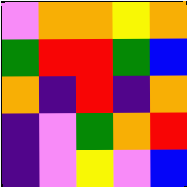[["violet", "orange", "orange", "yellow", "orange"], ["green", "red", "red", "green", "blue"], ["orange", "indigo", "red", "indigo", "orange"], ["indigo", "violet", "green", "orange", "red"], ["indigo", "violet", "yellow", "violet", "blue"]]